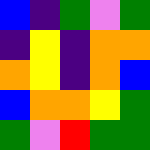[["blue", "indigo", "green", "violet", "green"], ["indigo", "yellow", "indigo", "orange", "orange"], ["orange", "yellow", "indigo", "orange", "blue"], ["blue", "orange", "orange", "yellow", "green"], ["green", "violet", "red", "green", "green"]]